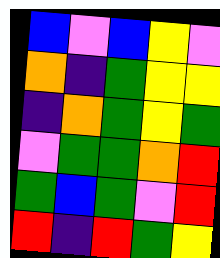[["blue", "violet", "blue", "yellow", "violet"], ["orange", "indigo", "green", "yellow", "yellow"], ["indigo", "orange", "green", "yellow", "green"], ["violet", "green", "green", "orange", "red"], ["green", "blue", "green", "violet", "red"], ["red", "indigo", "red", "green", "yellow"]]